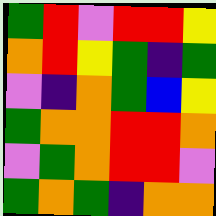[["green", "red", "violet", "red", "red", "yellow"], ["orange", "red", "yellow", "green", "indigo", "green"], ["violet", "indigo", "orange", "green", "blue", "yellow"], ["green", "orange", "orange", "red", "red", "orange"], ["violet", "green", "orange", "red", "red", "violet"], ["green", "orange", "green", "indigo", "orange", "orange"]]